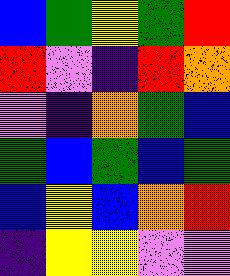[["blue", "green", "yellow", "green", "red"], ["red", "violet", "indigo", "red", "orange"], ["violet", "indigo", "orange", "green", "blue"], ["green", "blue", "green", "blue", "green"], ["blue", "yellow", "blue", "orange", "red"], ["indigo", "yellow", "yellow", "violet", "violet"]]